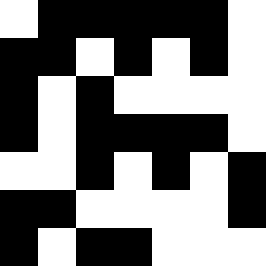[["white", "black", "black", "black", "black", "black", "white"], ["black", "black", "white", "black", "white", "black", "white"], ["black", "white", "black", "white", "white", "white", "white"], ["black", "white", "black", "black", "black", "black", "white"], ["white", "white", "black", "white", "black", "white", "black"], ["black", "black", "white", "white", "white", "white", "black"], ["black", "white", "black", "black", "white", "white", "white"]]